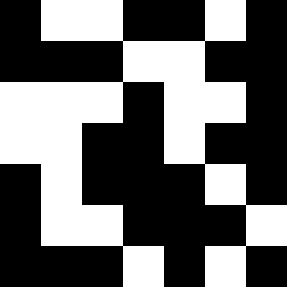[["black", "white", "white", "black", "black", "white", "black"], ["black", "black", "black", "white", "white", "black", "black"], ["white", "white", "white", "black", "white", "white", "black"], ["white", "white", "black", "black", "white", "black", "black"], ["black", "white", "black", "black", "black", "white", "black"], ["black", "white", "white", "black", "black", "black", "white"], ["black", "black", "black", "white", "black", "white", "black"]]